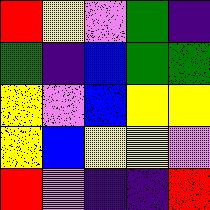[["red", "yellow", "violet", "green", "indigo"], ["green", "indigo", "blue", "green", "green"], ["yellow", "violet", "blue", "yellow", "yellow"], ["yellow", "blue", "yellow", "yellow", "violet"], ["red", "violet", "indigo", "indigo", "red"]]